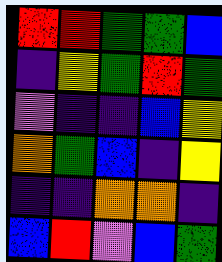[["red", "red", "green", "green", "blue"], ["indigo", "yellow", "green", "red", "green"], ["violet", "indigo", "indigo", "blue", "yellow"], ["orange", "green", "blue", "indigo", "yellow"], ["indigo", "indigo", "orange", "orange", "indigo"], ["blue", "red", "violet", "blue", "green"]]